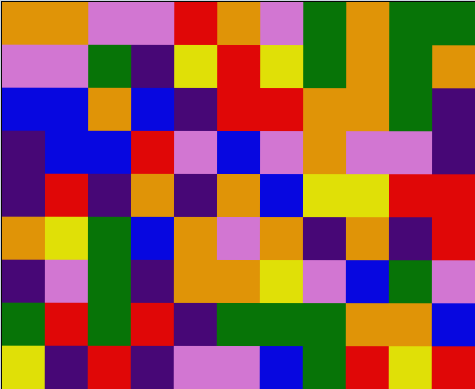[["orange", "orange", "violet", "violet", "red", "orange", "violet", "green", "orange", "green", "green"], ["violet", "violet", "green", "indigo", "yellow", "red", "yellow", "green", "orange", "green", "orange"], ["blue", "blue", "orange", "blue", "indigo", "red", "red", "orange", "orange", "green", "indigo"], ["indigo", "blue", "blue", "red", "violet", "blue", "violet", "orange", "violet", "violet", "indigo"], ["indigo", "red", "indigo", "orange", "indigo", "orange", "blue", "yellow", "yellow", "red", "red"], ["orange", "yellow", "green", "blue", "orange", "violet", "orange", "indigo", "orange", "indigo", "red"], ["indigo", "violet", "green", "indigo", "orange", "orange", "yellow", "violet", "blue", "green", "violet"], ["green", "red", "green", "red", "indigo", "green", "green", "green", "orange", "orange", "blue"], ["yellow", "indigo", "red", "indigo", "violet", "violet", "blue", "green", "red", "yellow", "red"]]